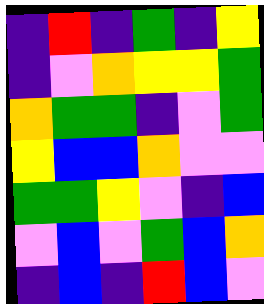[["indigo", "red", "indigo", "green", "indigo", "yellow"], ["indigo", "violet", "orange", "yellow", "yellow", "green"], ["orange", "green", "green", "indigo", "violet", "green"], ["yellow", "blue", "blue", "orange", "violet", "violet"], ["green", "green", "yellow", "violet", "indigo", "blue"], ["violet", "blue", "violet", "green", "blue", "orange"], ["indigo", "blue", "indigo", "red", "blue", "violet"]]